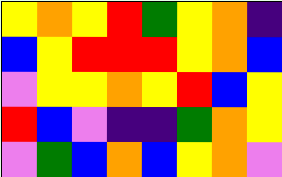[["yellow", "orange", "yellow", "red", "green", "yellow", "orange", "indigo"], ["blue", "yellow", "red", "red", "red", "yellow", "orange", "blue"], ["violet", "yellow", "yellow", "orange", "yellow", "red", "blue", "yellow"], ["red", "blue", "violet", "indigo", "indigo", "green", "orange", "yellow"], ["violet", "green", "blue", "orange", "blue", "yellow", "orange", "violet"]]